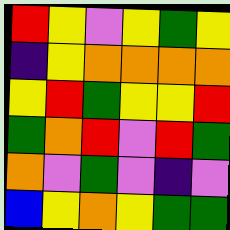[["red", "yellow", "violet", "yellow", "green", "yellow"], ["indigo", "yellow", "orange", "orange", "orange", "orange"], ["yellow", "red", "green", "yellow", "yellow", "red"], ["green", "orange", "red", "violet", "red", "green"], ["orange", "violet", "green", "violet", "indigo", "violet"], ["blue", "yellow", "orange", "yellow", "green", "green"]]